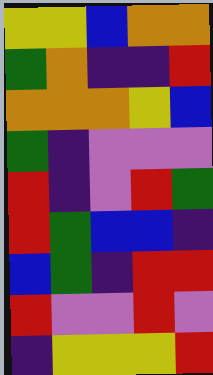[["yellow", "yellow", "blue", "orange", "orange"], ["green", "orange", "indigo", "indigo", "red"], ["orange", "orange", "orange", "yellow", "blue"], ["green", "indigo", "violet", "violet", "violet"], ["red", "indigo", "violet", "red", "green"], ["red", "green", "blue", "blue", "indigo"], ["blue", "green", "indigo", "red", "red"], ["red", "violet", "violet", "red", "violet"], ["indigo", "yellow", "yellow", "yellow", "red"]]